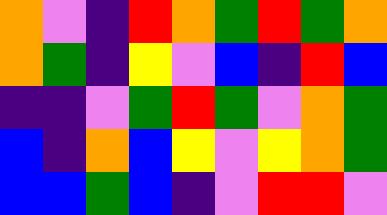[["orange", "violet", "indigo", "red", "orange", "green", "red", "green", "orange"], ["orange", "green", "indigo", "yellow", "violet", "blue", "indigo", "red", "blue"], ["indigo", "indigo", "violet", "green", "red", "green", "violet", "orange", "green"], ["blue", "indigo", "orange", "blue", "yellow", "violet", "yellow", "orange", "green"], ["blue", "blue", "green", "blue", "indigo", "violet", "red", "red", "violet"]]